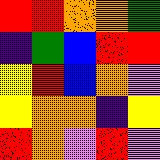[["red", "red", "orange", "orange", "green"], ["indigo", "green", "blue", "red", "red"], ["yellow", "red", "blue", "orange", "violet"], ["yellow", "orange", "orange", "indigo", "yellow"], ["red", "orange", "violet", "red", "violet"]]